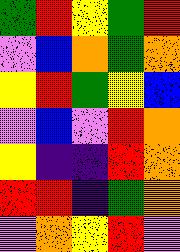[["green", "red", "yellow", "green", "red"], ["violet", "blue", "orange", "green", "orange"], ["yellow", "red", "green", "yellow", "blue"], ["violet", "blue", "violet", "red", "orange"], ["yellow", "indigo", "indigo", "red", "orange"], ["red", "red", "indigo", "green", "orange"], ["violet", "orange", "yellow", "red", "violet"]]